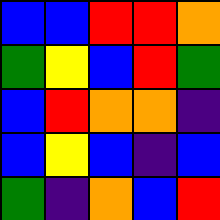[["blue", "blue", "red", "red", "orange"], ["green", "yellow", "blue", "red", "green"], ["blue", "red", "orange", "orange", "indigo"], ["blue", "yellow", "blue", "indigo", "blue"], ["green", "indigo", "orange", "blue", "red"]]